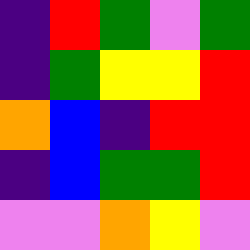[["indigo", "red", "green", "violet", "green"], ["indigo", "green", "yellow", "yellow", "red"], ["orange", "blue", "indigo", "red", "red"], ["indigo", "blue", "green", "green", "red"], ["violet", "violet", "orange", "yellow", "violet"]]